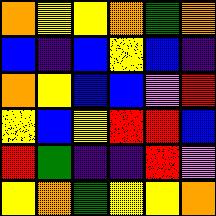[["orange", "yellow", "yellow", "orange", "green", "orange"], ["blue", "indigo", "blue", "yellow", "blue", "indigo"], ["orange", "yellow", "blue", "blue", "violet", "red"], ["yellow", "blue", "yellow", "red", "red", "blue"], ["red", "green", "indigo", "indigo", "red", "violet"], ["yellow", "orange", "green", "yellow", "yellow", "orange"]]